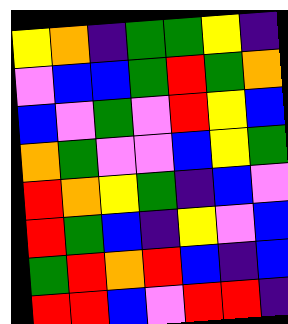[["yellow", "orange", "indigo", "green", "green", "yellow", "indigo"], ["violet", "blue", "blue", "green", "red", "green", "orange"], ["blue", "violet", "green", "violet", "red", "yellow", "blue"], ["orange", "green", "violet", "violet", "blue", "yellow", "green"], ["red", "orange", "yellow", "green", "indigo", "blue", "violet"], ["red", "green", "blue", "indigo", "yellow", "violet", "blue"], ["green", "red", "orange", "red", "blue", "indigo", "blue"], ["red", "red", "blue", "violet", "red", "red", "indigo"]]